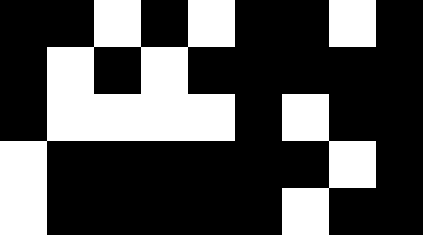[["black", "black", "white", "black", "white", "black", "black", "white", "black"], ["black", "white", "black", "white", "black", "black", "black", "black", "black"], ["black", "white", "white", "white", "white", "black", "white", "black", "black"], ["white", "black", "black", "black", "black", "black", "black", "white", "black"], ["white", "black", "black", "black", "black", "black", "white", "black", "black"]]